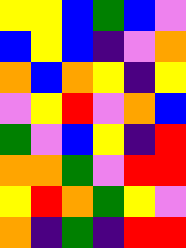[["yellow", "yellow", "blue", "green", "blue", "violet"], ["blue", "yellow", "blue", "indigo", "violet", "orange"], ["orange", "blue", "orange", "yellow", "indigo", "yellow"], ["violet", "yellow", "red", "violet", "orange", "blue"], ["green", "violet", "blue", "yellow", "indigo", "red"], ["orange", "orange", "green", "violet", "red", "red"], ["yellow", "red", "orange", "green", "yellow", "violet"], ["orange", "indigo", "green", "indigo", "red", "red"]]